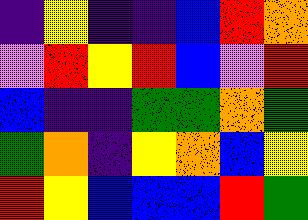[["indigo", "yellow", "indigo", "indigo", "blue", "red", "orange"], ["violet", "red", "yellow", "red", "blue", "violet", "red"], ["blue", "indigo", "indigo", "green", "green", "orange", "green"], ["green", "orange", "indigo", "yellow", "orange", "blue", "yellow"], ["red", "yellow", "blue", "blue", "blue", "red", "green"]]